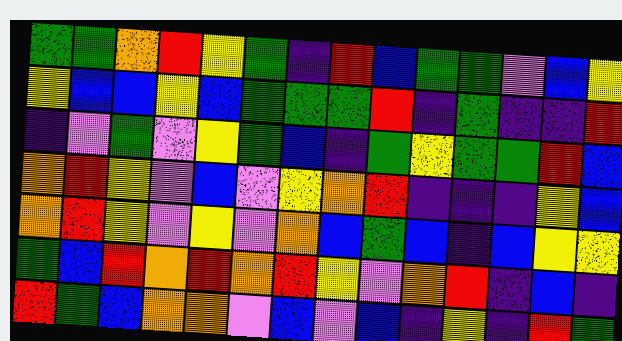[["green", "green", "orange", "red", "yellow", "green", "indigo", "red", "blue", "green", "green", "violet", "blue", "yellow"], ["yellow", "blue", "blue", "yellow", "blue", "green", "green", "green", "red", "indigo", "green", "indigo", "indigo", "red"], ["indigo", "violet", "green", "violet", "yellow", "green", "blue", "indigo", "green", "yellow", "green", "green", "red", "blue"], ["orange", "red", "yellow", "violet", "blue", "violet", "yellow", "orange", "red", "indigo", "indigo", "indigo", "yellow", "blue"], ["orange", "red", "yellow", "violet", "yellow", "violet", "orange", "blue", "green", "blue", "indigo", "blue", "yellow", "yellow"], ["green", "blue", "red", "orange", "red", "orange", "red", "yellow", "violet", "orange", "red", "indigo", "blue", "indigo"], ["red", "green", "blue", "orange", "orange", "violet", "blue", "violet", "blue", "indigo", "yellow", "indigo", "red", "green"]]